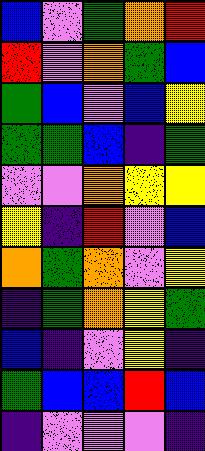[["blue", "violet", "green", "orange", "red"], ["red", "violet", "orange", "green", "blue"], ["green", "blue", "violet", "blue", "yellow"], ["green", "green", "blue", "indigo", "green"], ["violet", "violet", "orange", "yellow", "yellow"], ["yellow", "indigo", "red", "violet", "blue"], ["orange", "green", "orange", "violet", "yellow"], ["indigo", "green", "orange", "yellow", "green"], ["blue", "indigo", "violet", "yellow", "indigo"], ["green", "blue", "blue", "red", "blue"], ["indigo", "violet", "violet", "violet", "indigo"]]